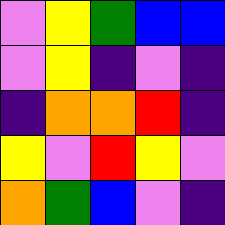[["violet", "yellow", "green", "blue", "blue"], ["violet", "yellow", "indigo", "violet", "indigo"], ["indigo", "orange", "orange", "red", "indigo"], ["yellow", "violet", "red", "yellow", "violet"], ["orange", "green", "blue", "violet", "indigo"]]